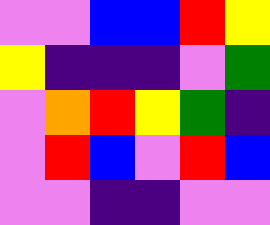[["violet", "violet", "blue", "blue", "red", "yellow"], ["yellow", "indigo", "indigo", "indigo", "violet", "green"], ["violet", "orange", "red", "yellow", "green", "indigo"], ["violet", "red", "blue", "violet", "red", "blue"], ["violet", "violet", "indigo", "indigo", "violet", "violet"]]